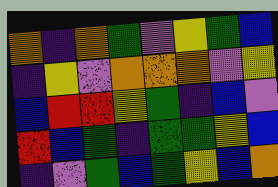[["orange", "indigo", "orange", "green", "violet", "yellow", "green", "blue"], ["indigo", "yellow", "violet", "orange", "orange", "orange", "violet", "yellow"], ["blue", "red", "red", "yellow", "green", "indigo", "blue", "violet"], ["red", "blue", "green", "indigo", "green", "green", "yellow", "blue"], ["indigo", "violet", "green", "blue", "green", "yellow", "blue", "orange"]]